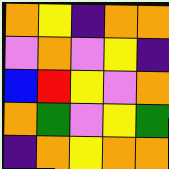[["orange", "yellow", "indigo", "orange", "orange"], ["violet", "orange", "violet", "yellow", "indigo"], ["blue", "red", "yellow", "violet", "orange"], ["orange", "green", "violet", "yellow", "green"], ["indigo", "orange", "yellow", "orange", "orange"]]